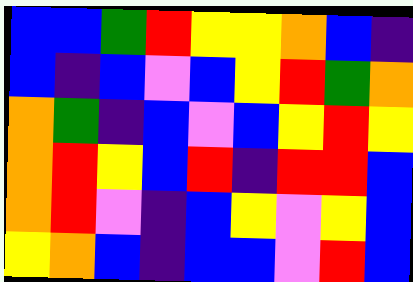[["blue", "blue", "green", "red", "yellow", "yellow", "orange", "blue", "indigo"], ["blue", "indigo", "blue", "violet", "blue", "yellow", "red", "green", "orange"], ["orange", "green", "indigo", "blue", "violet", "blue", "yellow", "red", "yellow"], ["orange", "red", "yellow", "blue", "red", "indigo", "red", "red", "blue"], ["orange", "red", "violet", "indigo", "blue", "yellow", "violet", "yellow", "blue"], ["yellow", "orange", "blue", "indigo", "blue", "blue", "violet", "red", "blue"]]